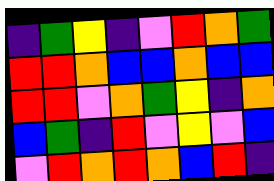[["indigo", "green", "yellow", "indigo", "violet", "red", "orange", "green"], ["red", "red", "orange", "blue", "blue", "orange", "blue", "blue"], ["red", "red", "violet", "orange", "green", "yellow", "indigo", "orange"], ["blue", "green", "indigo", "red", "violet", "yellow", "violet", "blue"], ["violet", "red", "orange", "red", "orange", "blue", "red", "indigo"]]